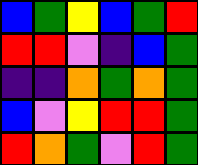[["blue", "green", "yellow", "blue", "green", "red"], ["red", "red", "violet", "indigo", "blue", "green"], ["indigo", "indigo", "orange", "green", "orange", "green"], ["blue", "violet", "yellow", "red", "red", "green"], ["red", "orange", "green", "violet", "red", "green"]]